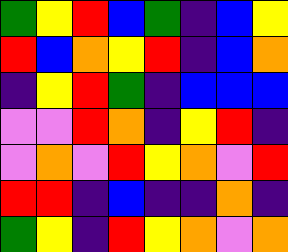[["green", "yellow", "red", "blue", "green", "indigo", "blue", "yellow"], ["red", "blue", "orange", "yellow", "red", "indigo", "blue", "orange"], ["indigo", "yellow", "red", "green", "indigo", "blue", "blue", "blue"], ["violet", "violet", "red", "orange", "indigo", "yellow", "red", "indigo"], ["violet", "orange", "violet", "red", "yellow", "orange", "violet", "red"], ["red", "red", "indigo", "blue", "indigo", "indigo", "orange", "indigo"], ["green", "yellow", "indigo", "red", "yellow", "orange", "violet", "orange"]]